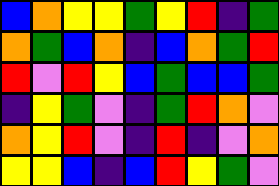[["blue", "orange", "yellow", "yellow", "green", "yellow", "red", "indigo", "green"], ["orange", "green", "blue", "orange", "indigo", "blue", "orange", "green", "red"], ["red", "violet", "red", "yellow", "blue", "green", "blue", "blue", "green"], ["indigo", "yellow", "green", "violet", "indigo", "green", "red", "orange", "violet"], ["orange", "yellow", "red", "violet", "indigo", "red", "indigo", "violet", "orange"], ["yellow", "yellow", "blue", "indigo", "blue", "red", "yellow", "green", "violet"]]